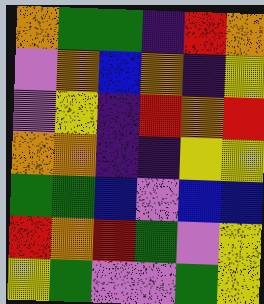[["orange", "green", "green", "indigo", "red", "orange"], ["violet", "orange", "blue", "orange", "indigo", "yellow"], ["violet", "yellow", "indigo", "red", "orange", "red"], ["orange", "orange", "indigo", "indigo", "yellow", "yellow"], ["green", "green", "blue", "violet", "blue", "blue"], ["red", "orange", "red", "green", "violet", "yellow"], ["yellow", "green", "violet", "violet", "green", "yellow"]]